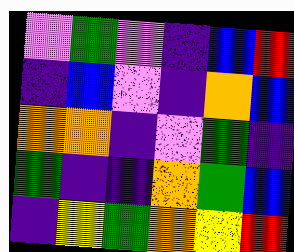[["violet", "green", "violet", "indigo", "blue", "red"], ["indigo", "blue", "violet", "indigo", "orange", "blue"], ["orange", "orange", "indigo", "violet", "green", "indigo"], ["green", "indigo", "indigo", "orange", "green", "blue"], ["indigo", "yellow", "green", "orange", "yellow", "red"]]